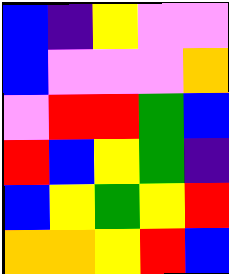[["blue", "indigo", "yellow", "violet", "violet"], ["blue", "violet", "violet", "violet", "orange"], ["violet", "red", "red", "green", "blue"], ["red", "blue", "yellow", "green", "indigo"], ["blue", "yellow", "green", "yellow", "red"], ["orange", "orange", "yellow", "red", "blue"]]